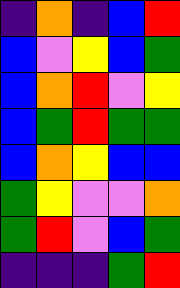[["indigo", "orange", "indigo", "blue", "red"], ["blue", "violet", "yellow", "blue", "green"], ["blue", "orange", "red", "violet", "yellow"], ["blue", "green", "red", "green", "green"], ["blue", "orange", "yellow", "blue", "blue"], ["green", "yellow", "violet", "violet", "orange"], ["green", "red", "violet", "blue", "green"], ["indigo", "indigo", "indigo", "green", "red"]]